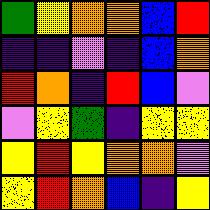[["green", "yellow", "orange", "orange", "blue", "red"], ["indigo", "indigo", "violet", "indigo", "blue", "orange"], ["red", "orange", "indigo", "red", "blue", "violet"], ["violet", "yellow", "green", "indigo", "yellow", "yellow"], ["yellow", "red", "yellow", "orange", "orange", "violet"], ["yellow", "red", "orange", "blue", "indigo", "yellow"]]